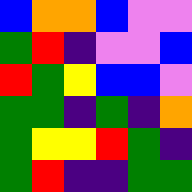[["blue", "orange", "orange", "blue", "violet", "violet"], ["green", "red", "indigo", "violet", "violet", "blue"], ["red", "green", "yellow", "blue", "blue", "violet"], ["green", "green", "indigo", "green", "indigo", "orange"], ["green", "yellow", "yellow", "red", "green", "indigo"], ["green", "red", "indigo", "indigo", "green", "green"]]